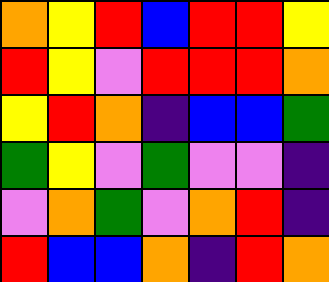[["orange", "yellow", "red", "blue", "red", "red", "yellow"], ["red", "yellow", "violet", "red", "red", "red", "orange"], ["yellow", "red", "orange", "indigo", "blue", "blue", "green"], ["green", "yellow", "violet", "green", "violet", "violet", "indigo"], ["violet", "orange", "green", "violet", "orange", "red", "indigo"], ["red", "blue", "blue", "orange", "indigo", "red", "orange"]]